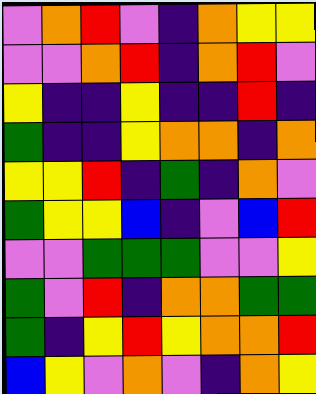[["violet", "orange", "red", "violet", "indigo", "orange", "yellow", "yellow"], ["violet", "violet", "orange", "red", "indigo", "orange", "red", "violet"], ["yellow", "indigo", "indigo", "yellow", "indigo", "indigo", "red", "indigo"], ["green", "indigo", "indigo", "yellow", "orange", "orange", "indigo", "orange"], ["yellow", "yellow", "red", "indigo", "green", "indigo", "orange", "violet"], ["green", "yellow", "yellow", "blue", "indigo", "violet", "blue", "red"], ["violet", "violet", "green", "green", "green", "violet", "violet", "yellow"], ["green", "violet", "red", "indigo", "orange", "orange", "green", "green"], ["green", "indigo", "yellow", "red", "yellow", "orange", "orange", "red"], ["blue", "yellow", "violet", "orange", "violet", "indigo", "orange", "yellow"]]